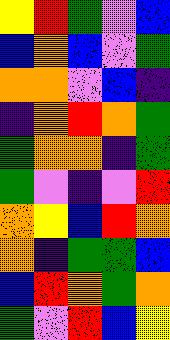[["yellow", "red", "green", "violet", "blue"], ["blue", "orange", "blue", "violet", "green"], ["orange", "orange", "violet", "blue", "indigo"], ["indigo", "orange", "red", "orange", "green"], ["green", "orange", "orange", "indigo", "green"], ["green", "violet", "indigo", "violet", "red"], ["orange", "yellow", "blue", "red", "orange"], ["orange", "indigo", "green", "green", "blue"], ["blue", "red", "orange", "green", "orange"], ["green", "violet", "red", "blue", "yellow"]]